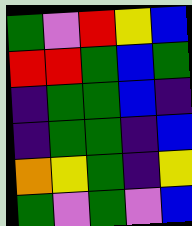[["green", "violet", "red", "yellow", "blue"], ["red", "red", "green", "blue", "green"], ["indigo", "green", "green", "blue", "indigo"], ["indigo", "green", "green", "indigo", "blue"], ["orange", "yellow", "green", "indigo", "yellow"], ["green", "violet", "green", "violet", "blue"]]